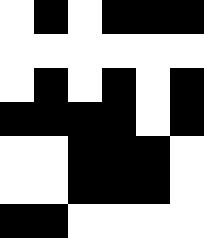[["white", "black", "white", "black", "black", "black"], ["white", "white", "white", "white", "white", "white"], ["white", "black", "white", "black", "white", "black"], ["black", "black", "black", "black", "white", "black"], ["white", "white", "black", "black", "black", "white"], ["white", "white", "black", "black", "black", "white"], ["black", "black", "white", "white", "white", "white"]]